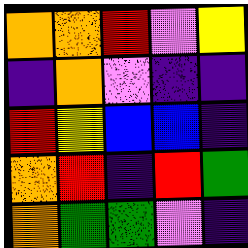[["orange", "orange", "red", "violet", "yellow"], ["indigo", "orange", "violet", "indigo", "indigo"], ["red", "yellow", "blue", "blue", "indigo"], ["orange", "red", "indigo", "red", "green"], ["orange", "green", "green", "violet", "indigo"]]